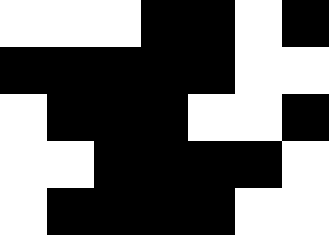[["white", "white", "white", "black", "black", "white", "black"], ["black", "black", "black", "black", "black", "white", "white"], ["white", "black", "black", "black", "white", "white", "black"], ["white", "white", "black", "black", "black", "black", "white"], ["white", "black", "black", "black", "black", "white", "white"]]